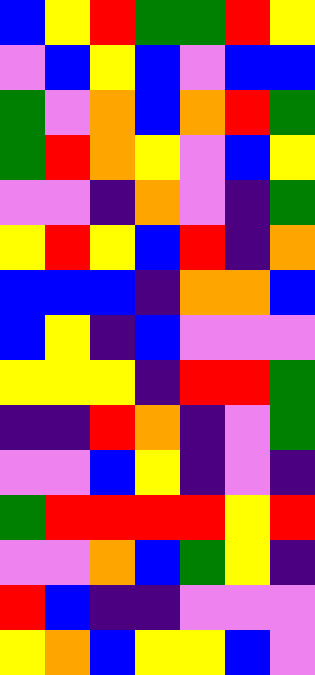[["blue", "yellow", "red", "green", "green", "red", "yellow"], ["violet", "blue", "yellow", "blue", "violet", "blue", "blue"], ["green", "violet", "orange", "blue", "orange", "red", "green"], ["green", "red", "orange", "yellow", "violet", "blue", "yellow"], ["violet", "violet", "indigo", "orange", "violet", "indigo", "green"], ["yellow", "red", "yellow", "blue", "red", "indigo", "orange"], ["blue", "blue", "blue", "indigo", "orange", "orange", "blue"], ["blue", "yellow", "indigo", "blue", "violet", "violet", "violet"], ["yellow", "yellow", "yellow", "indigo", "red", "red", "green"], ["indigo", "indigo", "red", "orange", "indigo", "violet", "green"], ["violet", "violet", "blue", "yellow", "indigo", "violet", "indigo"], ["green", "red", "red", "red", "red", "yellow", "red"], ["violet", "violet", "orange", "blue", "green", "yellow", "indigo"], ["red", "blue", "indigo", "indigo", "violet", "violet", "violet"], ["yellow", "orange", "blue", "yellow", "yellow", "blue", "violet"]]